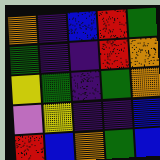[["orange", "indigo", "blue", "red", "green"], ["green", "indigo", "indigo", "red", "orange"], ["yellow", "green", "indigo", "green", "orange"], ["violet", "yellow", "indigo", "indigo", "blue"], ["red", "blue", "orange", "green", "blue"]]